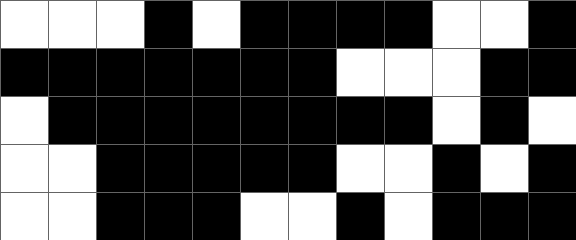[["white", "white", "white", "black", "white", "black", "black", "black", "black", "white", "white", "black"], ["black", "black", "black", "black", "black", "black", "black", "white", "white", "white", "black", "black"], ["white", "black", "black", "black", "black", "black", "black", "black", "black", "white", "black", "white"], ["white", "white", "black", "black", "black", "black", "black", "white", "white", "black", "white", "black"], ["white", "white", "black", "black", "black", "white", "white", "black", "white", "black", "black", "black"]]